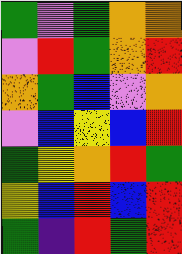[["green", "violet", "green", "orange", "orange"], ["violet", "red", "green", "orange", "red"], ["orange", "green", "blue", "violet", "orange"], ["violet", "blue", "yellow", "blue", "red"], ["green", "yellow", "orange", "red", "green"], ["yellow", "blue", "red", "blue", "red"], ["green", "indigo", "red", "green", "red"]]